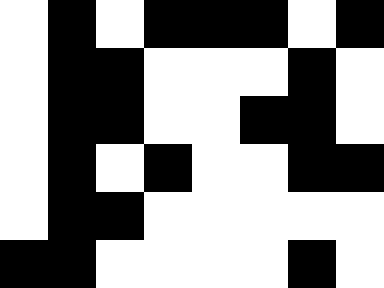[["white", "black", "white", "black", "black", "black", "white", "black"], ["white", "black", "black", "white", "white", "white", "black", "white"], ["white", "black", "black", "white", "white", "black", "black", "white"], ["white", "black", "white", "black", "white", "white", "black", "black"], ["white", "black", "black", "white", "white", "white", "white", "white"], ["black", "black", "white", "white", "white", "white", "black", "white"]]